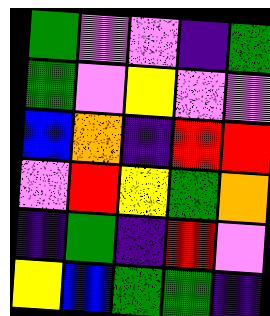[["green", "violet", "violet", "indigo", "green"], ["green", "violet", "yellow", "violet", "violet"], ["blue", "orange", "indigo", "red", "red"], ["violet", "red", "yellow", "green", "orange"], ["indigo", "green", "indigo", "red", "violet"], ["yellow", "blue", "green", "green", "indigo"]]